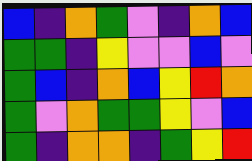[["blue", "indigo", "orange", "green", "violet", "indigo", "orange", "blue"], ["green", "green", "indigo", "yellow", "violet", "violet", "blue", "violet"], ["green", "blue", "indigo", "orange", "blue", "yellow", "red", "orange"], ["green", "violet", "orange", "green", "green", "yellow", "violet", "blue"], ["green", "indigo", "orange", "orange", "indigo", "green", "yellow", "red"]]